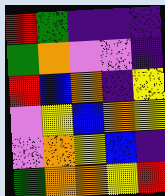[["red", "green", "indigo", "indigo", "indigo"], ["green", "orange", "violet", "violet", "indigo"], ["red", "blue", "orange", "indigo", "yellow"], ["violet", "yellow", "blue", "orange", "yellow"], ["violet", "orange", "yellow", "blue", "indigo"], ["green", "orange", "orange", "yellow", "red"]]